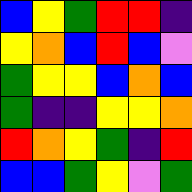[["blue", "yellow", "green", "red", "red", "indigo"], ["yellow", "orange", "blue", "red", "blue", "violet"], ["green", "yellow", "yellow", "blue", "orange", "blue"], ["green", "indigo", "indigo", "yellow", "yellow", "orange"], ["red", "orange", "yellow", "green", "indigo", "red"], ["blue", "blue", "green", "yellow", "violet", "green"]]